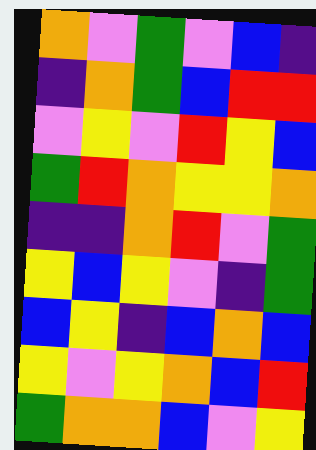[["orange", "violet", "green", "violet", "blue", "indigo"], ["indigo", "orange", "green", "blue", "red", "red"], ["violet", "yellow", "violet", "red", "yellow", "blue"], ["green", "red", "orange", "yellow", "yellow", "orange"], ["indigo", "indigo", "orange", "red", "violet", "green"], ["yellow", "blue", "yellow", "violet", "indigo", "green"], ["blue", "yellow", "indigo", "blue", "orange", "blue"], ["yellow", "violet", "yellow", "orange", "blue", "red"], ["green", "orange", "orange", "blue", "violet", "yellow"]]